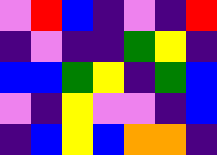[["violet", "red", "blue", "indigo", "violet", "indigo", "red"], ["indigo", "violet", "indigo", "indigo", "green", "yellow", "indigo"], ["blue", "blue", "green", "yellow", "indigo", "green", "blue"], ["violet", "indigo", "yellow", "violet", "violet", "indigo", "blue"], ["indigo", "blue", "yellow", "blue", "orange", "orange", "indigo"]]